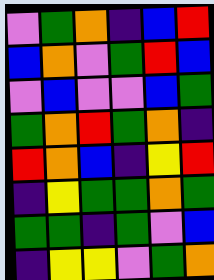[["violet", "green", "orange", "indigo", "blue", "red"], ["blue", "orange", "violet", "green", "red", "blue"], ["violet", "blue", "violet", "violet", "blue", "green"], ["green", "orange", "red", "green", "orange", "indigo"], ["red", "orange", "blue", "indigo", "yellow", "red"], ["indigo", "yellow", "green", "green", "orange", "green"], ["green", "green", "indigo", "green", "violet", "blue"], ["indigo", "yellow", "yellow", "violet", "green", "orange"]]